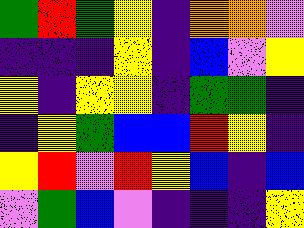[["green", "red", "green", "yellow", "indigo", "orange", "orange", "violet"], ["indigo", "indigo", "indigo", "yellow", "indigo", "blue", "violet", "yellow"], ["yellow", "indigo", "yellow", "yellow", "indigo", "green", "green", "indigo"], ["indigo", "yellow", "green", "blue", "blue", "red", "yellow", "indigo"], ["yellow", "red", "violet", "red", "yellow", "blue", "indigo", "blue"], ["violet", "green", "blue", "violet", "indigo", "indigo", "indigo", "yellow"]]